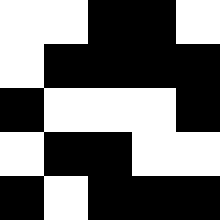[["white", "white", "black", "black", "white"], ["white", "black", "black", "black", "black"], ["black", "white", "white", "white", "black"], ["white", "black", "black", "white", "white"], ["black", "white", "black", "black", "black"]]